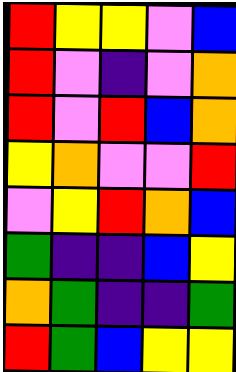[["red", "yellow", "yellow", "violet", "blue"], ["red", "violet", "indigo", "violet", "orange"], ["red", "violet", "red", "blue", "orange"], ["yellow", "orange", "violet", "violet", "red"], ["violet", "yellow", "red", "orange", "blue"], ["green", "indigo", "indigo", "blue", "yellow"], ["orange", "green", "indigo", "indigo", "green"], ["red", "green", "blue", "yellow", "yellow"]]